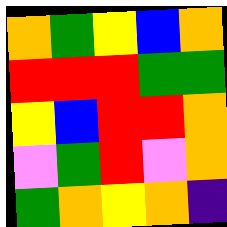[["orange", "green", "yellow", "blue", "orange"], ["red", "red", "red", "green", "green"], ["yellow", "blue", "red", "red", "orange"], ["violet", "green", "red", "violet", "orange"], ["green", "orange", "yellow", "orange", "indigo"]]